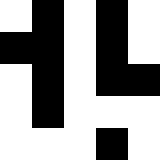[["white", "black", "white", "black", "white"], ["black", "black", "white", "black", "white"], ["white", "black", "white", "black", "black"], ["white", "black", "white", "white", "white"], ["white", "white", "white", "black", "white"]]